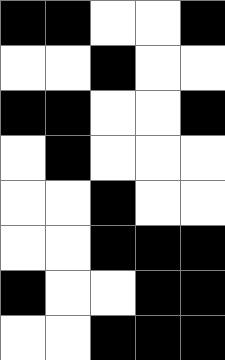[["black", "black", "white", "white", "black"], ["white", "white", "black", "white", "white"], ["black", "black", "white", "white", "black"], ["white", "black", "white", "white", "white"], ["white", "white", "black", "white", "white"], ["white", "white", "black", "black", "black"], ["black", "white", "white", "black", "black"], ["white", "white", "black", "black", "black"]]